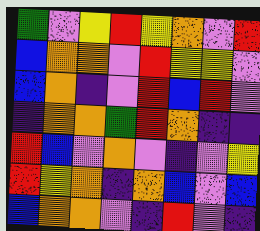[["green", "violet", "yellow", "red", "yellow", "orange", "violet", "red"], ["blue", "orange", "orange", "violet", "red", "yellow", "yellow", "violet"], ["blue", "orange", "indigo", "violet", "red", "blue", "red", "violet"], ["indigo", "orange", "orange", "green", "red", "orange", "indigo", "indigo"], ["red", "blue", "violet", "orange", "violet", "indigo", "violet", "yellow"], ["red", "yellow", "orange", "indigo", "orange", "blue", "violet", "blue"], ["blue", "orange", "orange", "violet", "indigo", "red", "violet", "indigo"]]